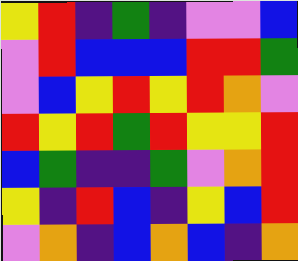[["yellow", "red", "indigo", "green", "indigo", "violet", "violet", "blue"], ["violet", "red", "blue", "blue", "blue", "red", "red", "green"], ["violet", "blue", "yellow", "red", "yellow", "red", "orange", "violet"], ["red", "yellow", "red", "green", "red", "yellow", "yellow", "red"], ["blue", "green", "indigo", "indigo", "green", "violet", "orange", "red"], ["yellow", "indigo", "red", "blue", "indigo", "yellow", "blue", "red"], ["violet", "orange", "indigo", "blue", "orange", "blue", "indigo", "orange"]]